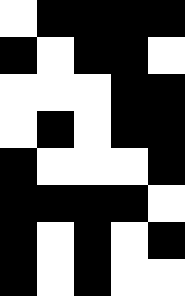[["white", "black", "black", "black", "black"], ["black", "white", "black", "black", "white"], ["white", "white", "white", "black", "black"], ["white", "black", "white", "black", "black"], ["black", "white", "white", "white", "black"], ["black", "black", "black", "black", "white"], ["black", "white", "black", "white", "black"], ["black", "white", "black", "white", "white"]]